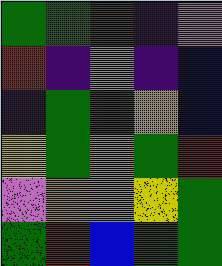[["green", "green", "red", "indigo", "violet"], ["red", "indigo", "violet", "indigo", "blue"], ["indigo", "green", "green", "orange", "blue"], ["yellow", "green", "orange", "green", "red"], ["violet", "orange", "violet", "yellow", "green"], ["green", "red", "blue", "green", "green"]]